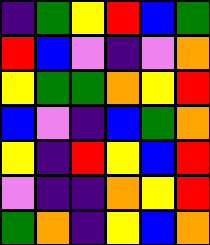[["indigo", "green", "yellow", "red", "blue", "green"], ["red", "blue", "violet", "indigo", "violet", "orange"], ["yellow", "green", "green", "orange", "yellow", "red"], ["blue", "violet", "indigo", "blue", "green", "orange"], ["yellow", "indigo", "red", "yellow", "blue", "red"], ["violet", "indigo", "indigo", "orange", "yellow", "red"], ["green", "orange", "indigo", "yellow", "blue", "orange"]]